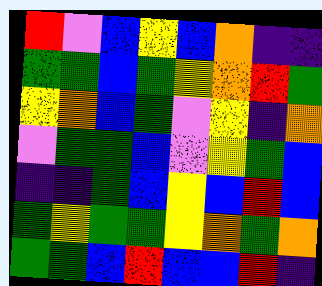[["red", "violet", "blue", "yellow", "blue", "orange", "indigo", "indigo"], ["green", "green", "blue", "green", "yellow", "orange", "red", "green"], ["yellow", "orange", "blue", "green", "violet", "yellow", "indigo", "orange"], ["violet", "green", "green", "blue", "violet", "yellow", "green", "blue"], ["indigo", "indigo", "green", "blue", "yellow", "blue", "red", "blue"], ["green", "yellow", "green", "green", "yellow", "orange", "green", "orange"], ["green", "green", "blue", "red", "blue", "blue", "red", "indigo"]]